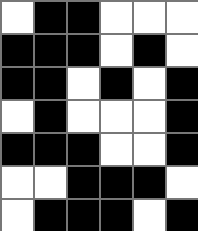[["white", "black", "black", "white", "white", "white"], ["black", "black", "black", "white", "black", "white"], ["black", "black", "white", "black", "white", "black"], ["white", "black", "white", "white", "white", "black"], ["black", "black", "black", "white", "white", "black"], ["white", "white", "black", "black", "black", "white"], ["white", "black", "black", "black", "white", "black"]]